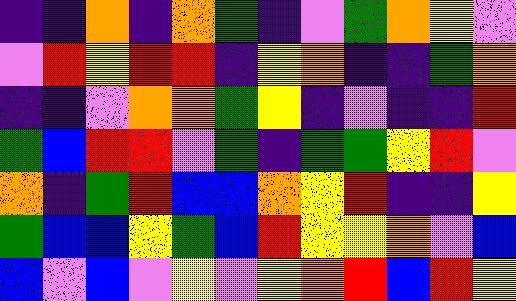[["indigo", "indigo", "orange", "indigo", "orange", "green", "indigo", "violet", "green", "orange", "yellow", "violet"], ["violet", "red", "yellow", "red", "red", "indigo", "yellow", "orange", "indigo", "indigo", "green", "orange"], ["indigo", "indigo", "violet", "orange", "orange", "green", "yellow", "indigo", "violet", "indigo", "indigo", "red"], ["green", "blue", "red", "red", "violet", "green", "indigo", "green", "green", "yellow", "red", "violet"], ["orange", "indigo", "green", "red", "blue", "blue", "orange", "yellow", "red", "indigo", "indigo", "yellow"], ["green", "blue", "blue", "yellow", "green", "blue", "red", "yellow", "yellow", "orange", "violet", "blue"], ["blue", "violet", "blue", "violet", "yellow", "violet", "yellow", "orange", "red", "blue", "red", "yellow"]]